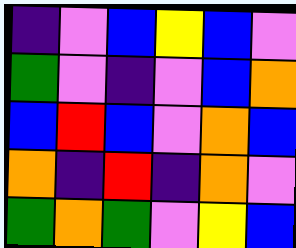[["indigo", "violet", "blue", "yellow", "blue", "violet"], ["green", "violet", "indigo", "violet", "blue", "orange"], ["blue", "red", "blue", "violet", "orange", "blue"], ["orange", "indigo", "red", "indigo", "orange", "violet"], ["green", "orange", "green", "violet", "yellow", "blue"]]